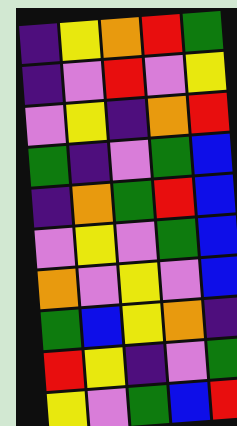[["indigo", "yellow", "orange", "red", "green"], ["indigo", "violet", "red", "violet", "yellow"], ["violet", "yellow", "indigo", "orange", "red"], ["green", "indigo", "violet", "green", "blue"], ["indigo", "orange", "green", "red", "blue"], ["violet", "yellow", "violet", "green", "blue"], ["orange", "violet", "yellow", "violet", "blue"], ["green", "blue", "yellow", "orange", "indigo"], ["red", "yellow", "indigo", "violet", "green"], ["yellow", "violet", "green", "blue", "red"]]